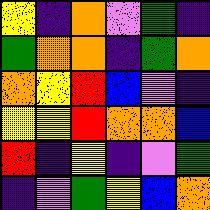[["yellow", "indigo", "orange", "violet", "green", "indigo"], ["green", "orange", "orange", "indigo", "green", "orange"], ["orange", "yellow", "red", "blue", "violet", "indigo"], ["yellow", "yellow", "red", "orange", "orange", "blue"], ["red", "indigo", "yellow", "indigo", "violet", "green"], ["indigo", "violet", "green", "yellow", "blue", "orange"]]